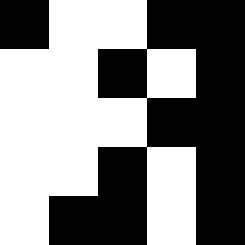[["black", "white", "white", "black", "black"], ["white", "white", "black", "white", "black"], ["white", "white", "white", "black", "black"], ["white", "white", "black", "white", "black"], ["white", "black", "black", "white", "black"]]